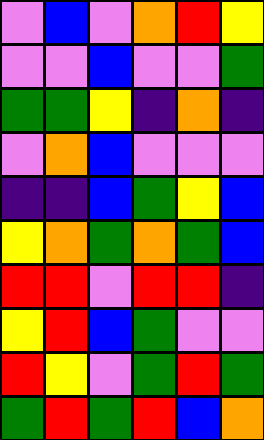[["violet", "blue", "violet", "orange", "red", "yellow"], ["violet", "violet", "blue", "violet", "violet", "green"], ["green", "green", "yellow", "indigo", "orange", "indigo"], ["violet", "orange", "blue", "violet", "violet", "violet"], ["indigo", "indigo", "blue", "green", "yellow", "blue"], ["yellow", "orange", "green", "orange", "green", "blue"], ["red", "red", "violet", "red", "red", "indigo"], ["yellow", "red", "blue", "green", "violet", "violet"], ["red", "yellow", "violet", "green", "red", "green"], ["green", "red", "green", "red", "blue", "orange"]]